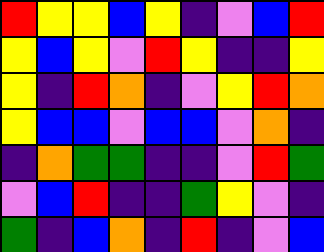[["red", "yellow", "yellow", "blue", "yellow", "indigo", "violet", "blue", "red"], ["yellow", "blue", "yellow", "violet", "red", "yellow", "indigo", "indigo", "yellow"], ["yellow", "indigo", "red", "orange", "indigo", "violet", "yellow", "red", "orange"], ["yellow", "blue", "blue", "violet", "blue", "blue", "violet", "orange", "indigo"], ["indigo", "orange", "green", "green", "indigo", "indigo", "violet", "red", "green"], ["violet", "blue", "red", "indigo", "indigo", "green", "yellow", "violet", "indigo"], ["green", "indigo", "blue", "orange", "indigo", "red", "indigo", "violet", "blue"]]